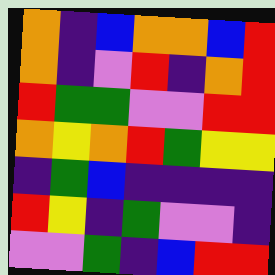[["orange", "indigo", "blue", "orange", "orange", "blue", "red"], ["orange", "indigo", "violet", "red", "indigo", "orange", "red"], ["red", "green", "green", "violet", "violet", "red", "red"], ["orange", "yellow", "orange", "red", "green", "yellow", "yellow"], ["indigo", "green", "blue", "indigo", "indigo", "indigo", "indigo"], ["red", "yellow", "indigo", "green", "violet", "violet", "indigo"], ["violet", "violet", "green", "indigo", "blue", "red", "red"]]